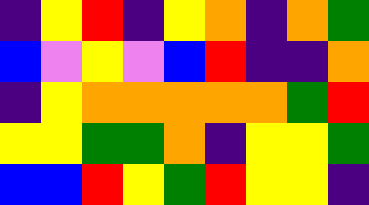[["indigo", "yellow", "red", "indigo", "yellow", "orange", "indigo", "orange", "green"], ["blue", "violet", "yellow", "violet", "blue", "red", "indigo", "indigo", "orange"], ["indigo", "yellow", "orange", "orange", "orange", "orange", "orange", "green", "red"], ["yellow", "yellow", "green", "green", "orange", "indigo", "yellow", "yellow", "green"], ["blue", "blue", "red", "yellow", "green", "red", "yellow", "yellow", "indigo"]]